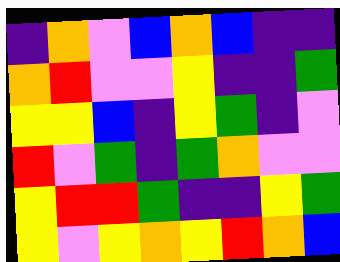[["indigo", "orange", "violet", "blue", "orange", "blue", "indigo", "indigo"], ["orange", "red", "violet", "violet", "yellow", "indigo", "indigo", "green"], ["yellow", "yellow", "blue", "indigo", "yellow", "green", "indigo", "violet"], ["red", "violet", "green", "indigo", "green", "orange", "violet", "violet"], ["yellow", "red", "red", "green", "indigo", "indigo", "yellow", "green"], ["yellow", "violet", "yellow", "orange", "yellow", "red", "orange", "blue"]]